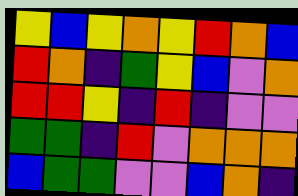[["yellow", "blue", "yellow", "orange", "yellow", "red", "orange", "blue"], ["red", "orange", "indigo", "green", "yellow", "blue", "violet", "orange"], ["red", "red", "yellow", "indigo", "red", "indigo", "violet", "violet"], ["green", "green", "indigo", "red", "violet", "orange", "orange", "orange"], ["blue", "green", "green", "violet", "violet", "blue", "orange", "indigo"]]